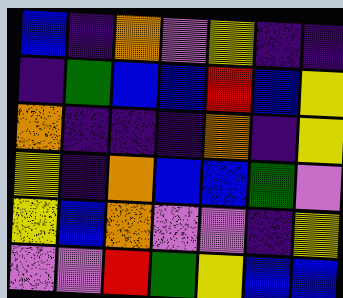[["blue", "indigo", "orange", "violet", "yellow", "indigo", "indigo"], ["indigo", "green", "blue", "blue", "red", "blue", "yellow"], ["orange", "indigo", "indigo", "indigo", "orange", "indigo", "yellow"], ["yellow", "indigo", "orange", "blue", "blue", "green", "violet"], ["yellow", "blue", "orange", "violet", "violet", "indigo", "yellow"], ["violet", "violet", "red", "green", "yellow", "blue", "blue"]]